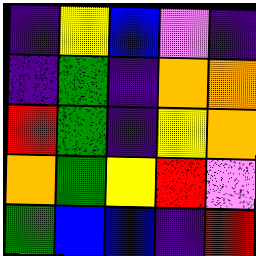[["indigo", "yellow", "blue", "violet", "indigo"], ["indigo", "green", "indigo", "orange", "orange"], ["red", "green", "indigo", "yellow", "orange"], ["orange", "green", "yellow", "red", "violet"], ["green", "blue", "blue", "indigo", "red"]]